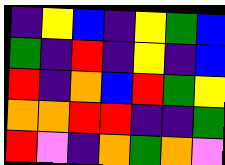[["indigo", "yellow", "blue", "indigo", "yellow", "green", "blue"], ["green", "indigo", "red", "indigo", "yellow", "indigo", "blue"], ["red", "indigo", "orange", "blue", "red", "green", "yellow"], ["orange", "orange", "red", "red", "indigo", "indigo", "green"], ["red", "violet", "indigo", "orange", "green", "orange", "violet"]]